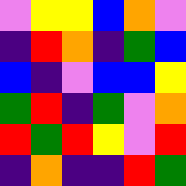[["violet", "yellow", "yellow", "blue", "orange", "violet"], ["indigo", "red", "orange", "indigo", "green", "blue"], ["blue", "indigo", "violet", "blue", "blue", "yellow"], ["green", "red", "indigo", "green", "violet", "orange"], ["red", "green", "red", "yellow", "violet", "red"], ["indigo", "orange", "indigo", "indigo", "red", "green"]]